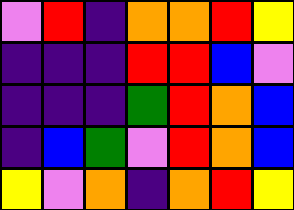[["violet", "red", "indigo", "orange", "orange", "red", "yellow"], ["indigo", "indigo", "indigo", "red", "red", "blue", "violet"], ["indigo", "indigo", "indigo", "green", "red", "orange", "blue"], ["indigo", "blue", "green", "violet", "red", "orange", "blue"], ["yellow", "violet", "orange", "indigo", "orange", "red", "yellow"]]